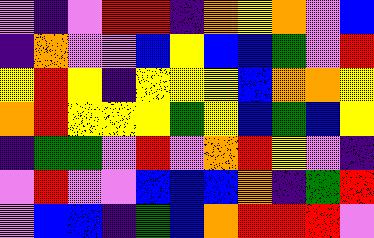[["violet", "indigo", "violet", "red", "red", "indigo", "orange", "yellow", "orange", "violet", "blue"], ["indigo", "orange", "violet", "violet", "blue", "yellow", "blue", "blue", "green", "violet", "red"], ["yellow", "red", "yellow", "indigo", "yellow", "yellow", "yellow", "blue", "orange", "orange", "yellow"], ["orange", "red", "yellow", "yellow", "yellow", "green", "yellow", "blue", "green", "blue", "yellow"], ["indigo", "green", "green", "violet", "red", "violet", "orange", "red", "yellow", "violet", "indigo"], ["violet", "red", "violet", "violet", "blue", "blue", "blue", "orange", "indigo", "green", "red"], ["violet", "blue", "blue", "indigo", "green", "blue", "orange", "red", "red", "red", "violet"]]